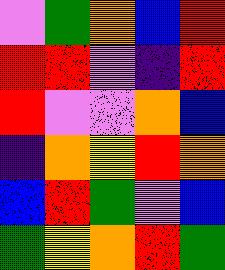[["violet", "green", "orange", "blue", "red"], ["red", "red", "violet", "indigo", "red"], ["red", "violet", "violet", "orange", "blue"], ["indigo", "orange", "yellow", "red", "orange"], ["blue", "red", "green", "violet", "blue"], ["green", "yellow", "orange", "red", "green"]]